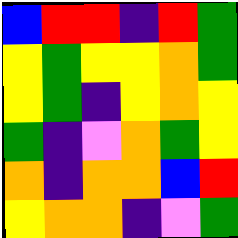[["blue", "red", "red", "indigo", "red", "green"], ["yellow", "green", "yellow", "yellow", "orange", "green"], ["yellow", "green", "indigo", "yellow", "orange", "yellow"], ["green", "indigo", "violet", "orange", "green", "yellow"], ["orange", "indigo", "orange", "orange", "blue", "red"], ["yellow", "orange", "orange", "indigo", "violet", "green"]]